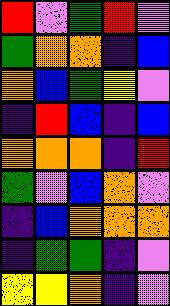[["red", "violet", "green", "red", "violet"], ["green", "orange", "orange", "indigo", "blue"], ["orange", "blue", "green", "yellow", "violet"], ["indigo", "red", "blue", "indigo", "blue"], ["orange", "orange", "orange", "indigo", "red"], ["green", "violet", "blue", "orange", "violet"], ["indigo", "blue", "orange", "orange", "orange"], ["indigo", "green", "green", "indigo", "violet"], ["yellow", "yellow", "orange", "indigo", "violet"]]